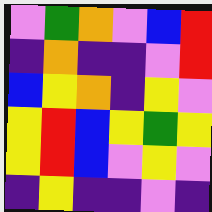[["violet", "green", "orange", "violet", "blue", "red"], ["indigo", "orange", "indigo", "indigo", "violet", "red"], ["blue", "yellow", "orange", "indigo", "yellow", "violet"], ["yellow", "red", "blue", "yellow", "green", "yellow"], ["yellow", "red", "blue", "violet", "yellow", "violet"], ["indigo", "yellow", "indigo", "indigo", "violet", "indigo"]]